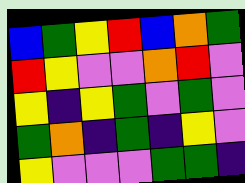[["blue", "green", "yellow", "red", "blue", "orange", "green"], ["red", "yellow", "violet", "violet", "orange", "red", "violet"], ["yellow", "indigo", "yellow", "green", "violet", "green", "violet"], ["green", "orange", "indigo", "green", "indigo", "yellow", "violet"], ["yellow", "violet", "violet", "violet", "green", "green", "indigo"]]